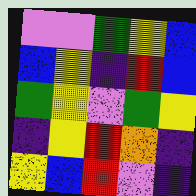[["violet", "violet", "green", "yellow", "blue"], ["blue", "yellow", "indigo", "red", "blue"], ["green", "yellow", "violet", "green", "yellow"], ["indigo", "yellow", "red", "orange", "indigo"], ["yellow", "blue", "red", "violet", "indigo"]]